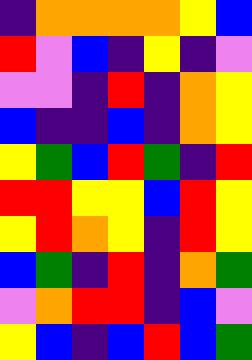[["indigo", "orange", "orange", "orange", "orange", "yellow", "blue"], ["red", "violet", "blue", "indigo", "yellow", "indigo", "violet"], ["violet", "violet", "indigo", "red", "indigo", "orange", "yellow"], ["blue", "indigo", "indigo", "blue", "indigo", "orange", "yellow"], ["yellow", "green", "blue", "red", "green", "indigo", "red"], ["red", "red", "yellow", "yellow", "blue", "red", "yellow"], ["yellow", "red", "orange", "yellow", "indigo", "red", "yellow"], ["blue", "green", "indigo", "red", "indigo", "orange", "green"], ["violet", "orange", "red", "red", "indigo", "blue", "violet"], ["yellow", "blue", "indigo", "blue", "red", "blue", "green"]]